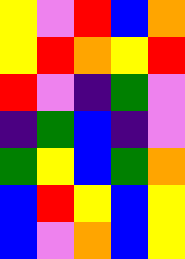[["yellow", "violet", "red", "blue", "orange"], ["yellow", "red", "orange", "yellow", "red"], ["red", "violet", "indigo", "green", "violet"], ["indigo", "green", "blue", "indigo", "violet"], ["green", "yellow", "blue", "green", "orange"], ["blue", "red", "yellow", "blue", "yellow"], ["blue", "violet", "orange", "blue", "yellow"]]